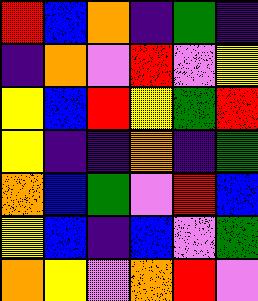[["red", "blue", "orange", "indigo", "green", "indigo"], ["indigo", "orange", "violet", "red", "violet", "yellow"], ["yellow", "blue", "red", "yellow", "green", "red"], ["yellow", "indigo", "indigo", "orange", "indigo", "green"], ["orange", "blue", "green", "violet", "red", "blue"], ["yellow", "blue", "indigo", "blue", "violet", "green"], ["orange", "yellow", "violet", "orange", "red", "violet"]]